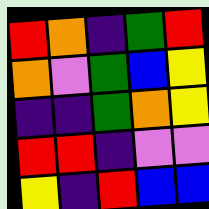[["red", "orange", "indigo", "green", "red"], ["orange", "violet", "green", "blue", "yellow"], ["indigo", "indigo", "green", "orange", "yellow"], ["red", "red", "indigo", "violet", "violet"], ["yellow", "indigo", "red", "blue", "blue"]]